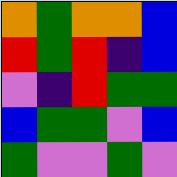[["orange", "green", "orange", "orange", "blue"], ["red", "green", "red", "indigo", "blue"], ["violet", "indigo", "red", "green", "green"], ["blue", "green", "green", "violet", "blue"], ["green", "violet", "violet", "green", "violet"]]